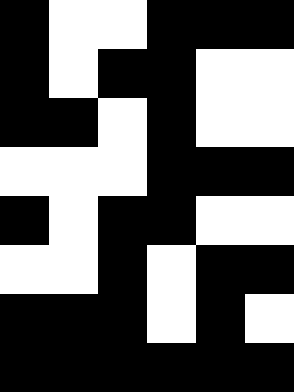[["black", "white", "white", "black", "black", "black"], ["black", "white", "black", "black", "white", "white"], ["black", "black", "white", "black", "white", "white"], ["white", "white", "white", "black", "black", "black"], ["black", "white", "black", "black", "white", "white"], ["white", "white", "black", "white", "black", "black"], ["black", "black", "black", "white", "black", "white"], ["black", "black", "black", "black", "black", "black"]]